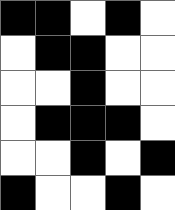[["black", "black", "white", "black", "white"], ["white", "black", "black", "white", "white"], ["white", "white", "black", "white", "white"], ["white", "black", "black", "black", "white"], ["white", "white", "black", "white", "black"], ["black", "white", "white", "black", "white"]]